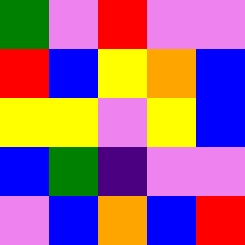[["green", "violet", "red", "violet", "violet"], ["red", "blue", "yellow", "orange", "blue"], ["yellow", "yellow", "violet", "yellow", "blue"], ["blue", "green", "indigo", "violet", "violet"], ["violet", "blue", "orange", "blue", "red"]]